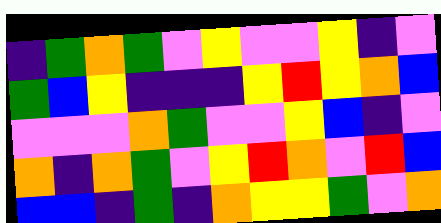[["indigo", "green", "orange", "green", "violet", "yellow", "violet", "violet", "yellow", "indigo", "violet"], ["green", "blue", "yellow", "indigo", "indigo", "indigo", "yellow", "red", "yellow", "orange", "blue"], ["violet", "violet", "violet", "orange", "green", "violet", "violet", "yellow", "blue", "indigo", "violet"], ["orange", "indigo", "orange", "green", "violet", "yellow", "red", "orange", "violet", "red", "blue"], ["blue", "blue", "indigo", "green", "indigo", "orange", "yellow", "yellow", "green", "violet", "orange"]]